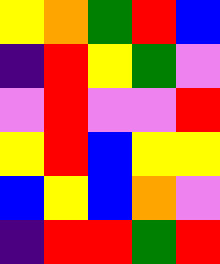[["yellow", "orange", "green", "red", "blue"], ["indigo", "red", "yellow", "green", "violet"], ["violet", "red", "violet", "violet", "red"], ["yellow", "red", "blue", "yellow", "yellow"], ["blue", "yellow", "blue", "orange", "violet"], ["indigo", "red", "red", "green", "red"]]